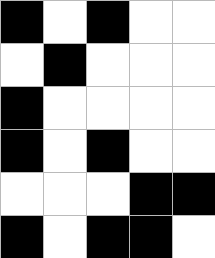[["black", "white", "black", "white", "white"], ["white", "black", "white", "white", "white"], ["black", "white", "white", "white", "white"], ["black", "white", "black", "white", "white"], ["white", "white", "white", "black", "black"], ["black", "white", "black", "black", "white"]]